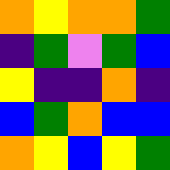[["orange", "yellow", "orange", "orange", "green"], ["indigo", "green", "violet", "green", "blue"], ["yellow", "indigo", "indigo", "orange", "indigo"], ["blue", "green", "orange", "blue", "blue"], ["orange", "yellow", "blue", "yellow", "green"]]